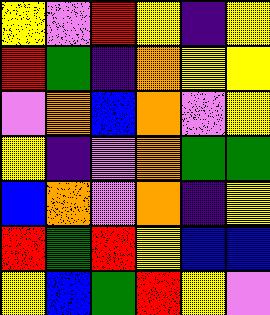[["yellow", "violet", "red", "yellow", "indigo", "yellow"], ["red", "green", "indigo", "orange", "yellow", "yellow"], ["violet", "orange", "blue", "orange", "violet", "yellow"], ["yellow", "indigo", "violet", "orange", "green", "green"], ["blue", "orange", "violet", "orange", "indigo", "yellow"], ["red", "green", "red", "yellow", "blue", "blue"], ["yellow", "blue", "green", "red", "yellow", "violet"]]